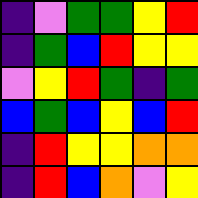[["indigo", "violet", "green", "green", "yellow", "red"], ["indigo", "green", "blue", "red", "yellow", "yellow"], ["violet", "yellow", "red", "green", "indigo", "green"], ["blue", "green", "blue", "yellow", "blue", "red"], ["indigo", "red", "yellow", "yellow", "orange", "orange"], ["indigo", "red", "blue", "orange", "violet", "yellow"]]